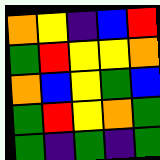[["orange", "yellow", "indigo", "blue", "red"], ["green", "red", "yellow", "yellow", "orange"], ["orange", "blue", "yellow", "green", "blue"], ["green", "red", "yellow", "orange", "green"], ["green", "indigo", "green", "indigo", "green"]]